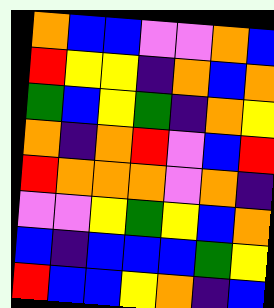[["orange", "blue", "blue", "violet", "violet", "orange", "blue"], ["red", "yellow", "yellow", "indigo", "orange", "blue", "orange"], ["green", "blue", "yellow", "green", "indigo", "orange", "yellow"], ["orange", "indigo", "orange", "red", "violet", "blue", "red"], ["red", "orange", "orange", "orange", "violet", "orange", "indigo"], ["violet", "violet", "yellow", "green", "yellow", "blue", "orange"], ["blue", "indigo", "blue", "blue", "blue", "green", "yellow"], ["red", "blue", "blue", "yellow", "orange", "indigo", "blue"]]